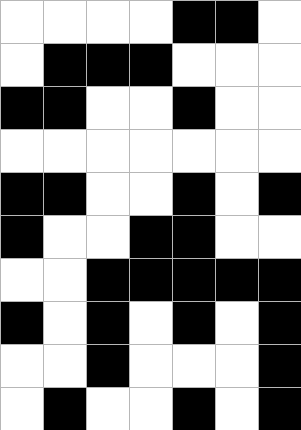[["white", "white", "white", "white", "black", "black", "white"], ["white", "black", "black", "black", "white", "white", "white"], ["black", "black", "white", "white", "black", "white", "white"], ["white", "white", "white", "white", "white", "white", "white"], ["black", "black", "white", "white", "black", "white", "black"], ["black", "white", "white", "black", "black", "white", "white"], ["white", "white", "black", "black", "black", "black", "black"], ["black", "white", "black", "white", "black", "white", "black"], ["white", "white", "black", "white", "white", "white", "black"], ["white", "black", "white", "white", "black", "white", "black"]]